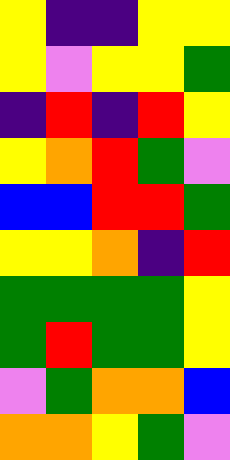[["yellow", "indigo", "indigo", "yellow", "yellow"], ["yellow", "violet", "yellow", "yellow", "green"], ["indigo", "red", "indigo", "red", "yellow"], ["yellow", "orange", "red", "green", "violet"], ["blue", "blue", "red", "red", "green"], ["yellow", "yellow", "orange", "indigo", "red"], ["green", "green", "green", "green", "yellow"], ["green", "red", "green", "green", "yellow"], ["violet", "green", "orange", "orange", "blue"], ["orange", "orange", "yellow", "green", "violet"]]